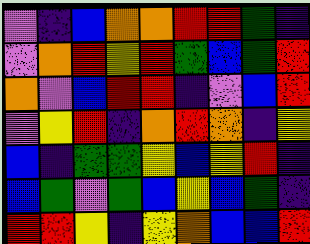[["violet", "indigo", "blue", "orange", "orange", "red", "red", "green", "indigo"], ["violet", "orange", "red", "yellow", "red", "green", "blue", "green", "red"], ["orange", "violet", "blue", "red", "red", "indigo", "violet", "blue", "red"], ["violet", "yellow", "red", "indigo", "orange", "red", "orange", "indigo", "yellow"], ["blue", "indigo", "green", "green", "yellow", "blue", "yellow", "red", "indigo"], ["blue", "green", "violet", "green", "blue", "yellow", "blue", "green", "indigo"], ["red", "red", "yellow", "indigo", "yellow", "orange", "blue", "blue", "red"]]